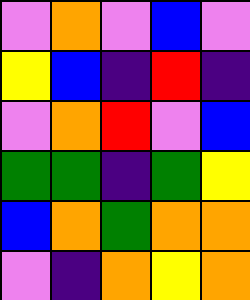[["violet", "orange", "violet", "blue", "violet"], ["yellow", "blue", "indigo", "red", "indigo"], ["violet", "orange", "red", "violet", "blue"], ["green", "green", "indigo", "green", "yellow"], ["blue", "orange", "green", "orange", "orange"], ["violet", "indigo", "orange", "yellow", "orange"]]